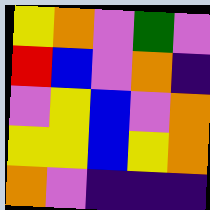[["yellow", "orange", "violet", "green", "violet"], ["red", "blue", "violet", "orange", "indigo"], ["violet", "yellow", "blue", "violet", "orange"], ["yellow", "yellow", "blue", "yellow", "orange"], ["orange", "violet", "indigo", "indigo", "indigo"]]